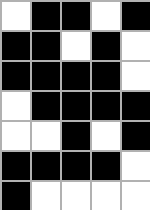[["white", "black", "black", "white", "black"], ["black", "black", "white", "black", "white"], ["black", "black", "black", "black", "white"], ["white", "black", "black", "black", "black"], ["white", "white", "black", "white", "black"], ["black", "black", "black", "black", "white"], ["black", "white", "white", "white", "white"]]